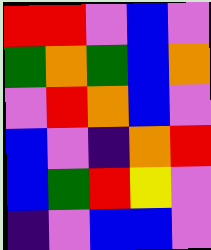[["red", "red", "violet", "blue", "violet"], ["green", "orange", "green", "blue", "orange"], ["violet", "red", "orange", "blue", "violet"], ["blue", "violet", "indigo", "orange", "red"], ["blue", "green", "red", "yellow", "violet"], ["indigo", "violet", "blue", "blue", "violet"]]